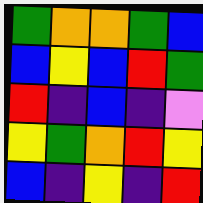[["green", "orange", "orange", "green", "blue"], ["blue", "yellow", "blue", "red", "green"], ["red", "indigo", "blue", "indigo", "violet"], ["yellow", "green", "orange", "red", "yellow"], ["blue", "indigo", "yellow", "indigo", "red"]]